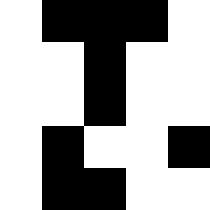[["white", "black", "black", "black", "white"], ["white", "white", "black", "white", "white"], ["white", "white", "black", "white", "white"], ["white", "black", "white", "white", "black"], ["white", "black", "black", "white", "white"]]